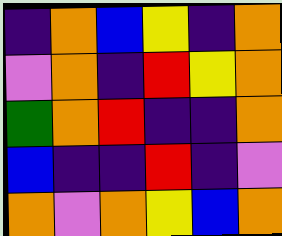[["indigo", "orange", "blue", "yellow", "indigo", "orange"], ["violet", "orange", "indigo", "red", "yellow", "orange"], ["green", "orange", "red", "indigo", "indigo", "orange"], ["blue", "indigo", "indigo", "red", "indigo", "violet"], ["orange", "violet", "orange", "yellow", "blue", "orange"]]